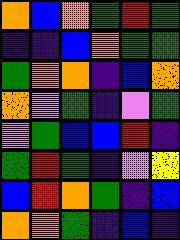[["orange", "blue", "orange", "green", "red", "green"], ["indigo", "indigo", "blue", "orange", "green", "green"], ["green", "orange", "orange", "indigo", "blue", "orange"], ["orange", "violet", "green", "indigo", "violet", "green"], ["violet", "green", "blue", "blue", "red", "indigo"], ["green", "red", "green", "indigo", "violet", "yellow"], ["blue", "red", "orange", "green", "indigo", "blue"], ["orange", "orange", "green", "indigo", "blue", "indigo"]]